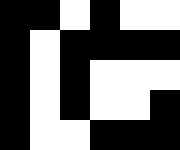[["black", "black", "white", "black", "white", "white"], ["black", "white", "black", "black", "black", "black"], ["black", "white", "black", "white", "white", "white"], ["black", "white", "black", "white", "white", "black"], ["black", "white", "white", "black", "black", "black"]]